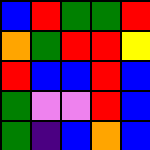[["blue", "red", "green", "green", "red"], ["orange", "green", "red", "red", "yellow"], ["red", "blue", "blue", "red", "blue"], ["green", "violet", "violet", "red", "blue"], ["green", "indigo", "blue", "orange", "blue"]]